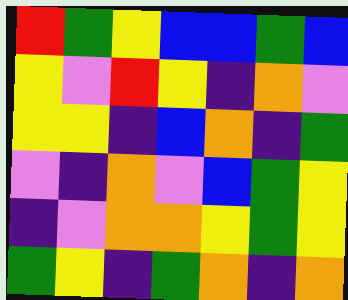[["red", "green", "yellow", "blue", "blue", "green", "blue"], ["yellow", "violet", "red", "yellow", "indigo", "orange", "violet"], ["yellow", "yellow", "indigo", "blue", "orange", "indigo", "green"], ["violet", "indigo", "orange", "violet", "blue", "green", "yellow"], ["indigo", "violet", "orange", "orange", "yellow", "green", "yellow"], ["green", "yellow", "indigo", "green", "orange", "indigo", "orange"]]